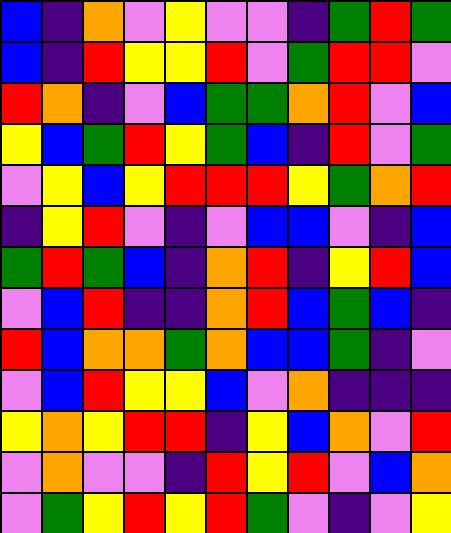[["blue", "indigo", "orange", "violet", "yellow", "violet", "violet", "indigo", "green", "red", "green"], ["blue", "indigo", "red", "yellow", "yellow", "red", "violet", "green", "red", "red", "violet"], ["red", "orange", "indigo", "violet", "blue", "green", "green", "orange", "red", "violet", "blue"], ["yellow", "blue", "green", "red", "yellow", "green", "blue", "indigo", "red", "violet", "green"], ["violet", "yellow", "blue", "yellow", "red", "red", "red", "yellow", "green", "orange", "red"], ["indigo", "yellow", "red", "violet", "indigo", "violet", "blue", "blue", "violet", "indigo", "blue"], ["green", "red", "green", "blue", "indigo", "orange", "red", "indigo", "yellow", "red", "blue"], ["violet", "blue", "red", "indigo", "indigo", "orange", "red", "blue", "green", "blue", "indigo"], ["red", "blue", "orange", "orange", "green", "orange", "blue", "blue", "green", "indigo", "violet"], ["violet", "blue", "red", "yellow", "yellow", "blue", "violet", "orange", "indigo", "indigo", "indigo"], ["yellow", "orange", "yellow", "red", "red", "indigo", "yellow", "blue", "orange", "violet", "red"], ["violet", "orange", "violet", "violet", "indigo", "red", "yellow", "red", "violet", "blue", "orange"], ["violet", "green", "yellow", "red", "yellow", "red", "green", "violet", "indigo", "violet", "yellow"]]